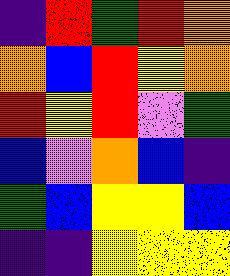[["indigo", "red", "green", "red", "orange"], ["orange", "blue", "red", "yellow", "orange"], ["red", "yellow", "red", "violet", "green"], ["blue", "violet", "orange", "blue", "indigo"], ["green", "blue", "yellow", "yellow", "blue"], ["indigo", "indigo", "yellow", "yellow", "yellow"]]